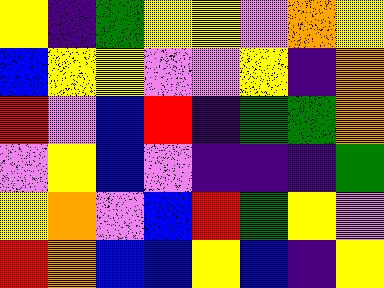[["yellow", "indigo", "green", "yellow", "yellow", "violet", "orange", "yellow"], ["blue", "yellow", "yellow", "violet", "violet", "yellow", "indigo", "orange"], ["red", "violet", "blue", "red", "indigo", "green", "green", "orange"], ["violet", "yellow", "blue", "violet", "indigo", "indigo", "indigo", "green"], ["yellow", "orange", "violet", "blue", "red", "green", "yellow", "violet"], ["red", "orange", "blue", "blue", "yellow", "blue", "indigo", "yellow"]]